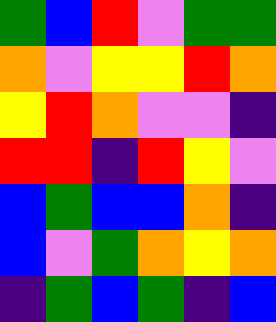[["green", "blue", "red", "violet", "green", "green"], ["orange", "violet", "yellow", "yellow", "red", "orange"], ["yellow", "red", "orange", "violet", "violet", "indigo"], ["red", "red", "indigo", "red", "yellow", "violet"], ["blue", "green", "blue", "blue", "orange", "indigo"], ["blue", "violet", "green", "orange", "yellow", "orange"], ["indigo", "green", "blue", "green", "indigo", "blue"]]